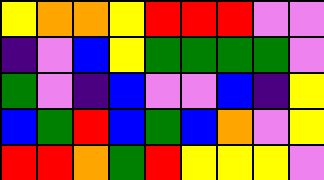[["yellow", "orange", "orange", "yellow", "red", "red", "red", "violet", "violet"], ["indigo", "violet", "blue", "yellow", "green", "green", "green", "green", "violet"], ["green", "violet", "indigo", "blue", "violet", "violet", "blue", "indigo", "yellow"], ["blue", "green", "red", "blue", "green", "blue", "orange", "violet", "yellow"], ["red", "red", "orange", "green", "red", "yellow", "yellow", "yellow", "violet"]]